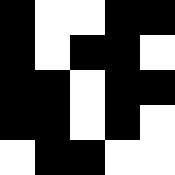[["black", "white", "white", "black", "black"], ["black", "white", "black", "black", "white"], ["black", "black", "white", "black", "black"], ["black", "black", "white", "black", "white"], ["white", "black", "black", "white", "white"]]